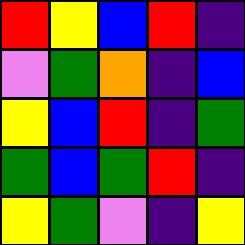[["red", "yellow", "blue", "red", "indigo"], ["violet", "green", "orange", "indigo", "blue"], ["yellow", "blue", "red", "indigo", "green"], ["green", "blue", "green", "red", "indigo"], ["yellow", "green", "violet", "indigo", "yellow"]]